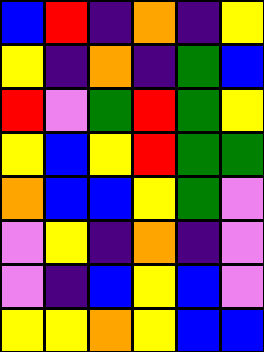[["blue", "red", "indigo", "orange", "indigo", "yellow"], ["yellow", "indigo", "orange", "indigo", "green", "blue"], ["red", "violet", "green", "red", "green", "yellow"], ["yellow", "blue", "yellow", "red", "green", "green"], ["orange", "blue", "blue", "yellow", "green", "violet"], ["violet", "yellow", "indigo", "orange", "indigo", "violet"], ["violet", "indigo", "blue", "yellow", "blue", "violet"], ["yellow", "yellow", "orange", "yellow", "blue", "blue"]]